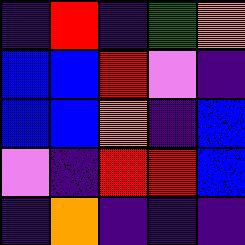[["indigo", "red", "indigo", "green", "orange"], ["blue", "blue", "red", "violet", "indigo"], ["blue", "blue", "orange", "indigo", "blue"], ["violet", "indigo", "red", "red", "blue"], ["indigo", "orange", "indigo", "indigo", "indigo"]]